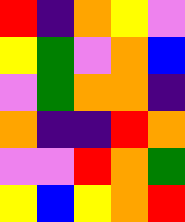[["red", "indigo", "orange", "yellow", "violet"], ["yellow", "green", "violet", "orange", "blue"], ["violet", "green", "orange", "orange", "indigo"], ["orange", "indigo", "indigo", "red", "orange"], ["violet", "violet", "red", "orange", "green"], ["yellow", "blue", "yellow", "orange", "red"]]